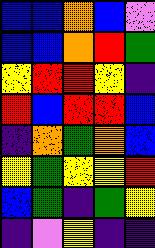[["blue", "blue", "orange", "blue", "violet"], ["blue", "blue", "orange", "red", "green"], ["yellow", "red", "red", "yellow", "indigo"], ["red", "blue", "red", "red", "blue"], ["indigo", "orange", "green", "orange", "blue"], ["yellow", "green", "yellow", "yellow", "red"], ["blue", "green", "indigo", "green", "yellow"], ["indigo", "violet", "yellow", "indigo", "indigo"]]